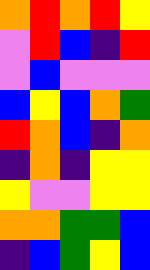[["orange", "red", "orange", "red", "yellow"], ["violet", "red", "blue", "indigo", "red"], ["violet", "blue", "violet", "violet", "violet"], ["blue", "yellow", "blue", "orange", "green"], ["red", "orange", "blue", "indigo", "orange"], ["indigo", "orange", "indigo", "yellow", "yellow"], ["yellow", "violet", "violet", "yellow", "yellow"], ["orange", "orange", "green", "green", "blue"], ["indigo", "blue", "green", "yellow", "blue"]]